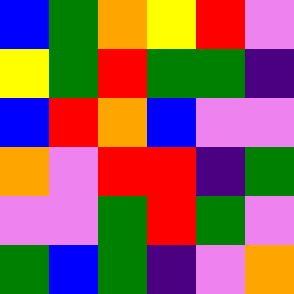[["blue", "green", "orange", "yellow", "red", "violet"], ["yellow", "green", "red", "green", "green", "indigo"], ["blue", "red", "orange", "blue", "violet", "violet"], ["orange", "violet", "red", "red", "indigo", "green"], ["violet", "violet", "green", "red", "green", "violet"], ["green", "blue", "green", "indigo", "violet", "orange"]]